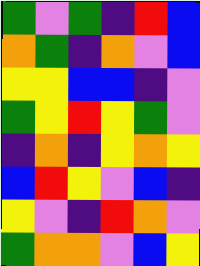[["green", "violet", "green", "indigo", "red", "blue"], ["orange", "green", "indigo", "orange", "violet", "blue"], ["yellow", "yellow", "blue", "blue", "indigo", "violet"], ["green", "yellow", "red", "yellow", "green", "violet"], ["indigo", "orange", "indigo", "yellow", "orange", "yellow"], ["blue", "red", "yellow", "violet", "blue", "indigo"], ["yellow", "violet", "indigo", "red", "orange", "violet"], ["green", "orange", "orange", "violet", "blue", "yellow"]]